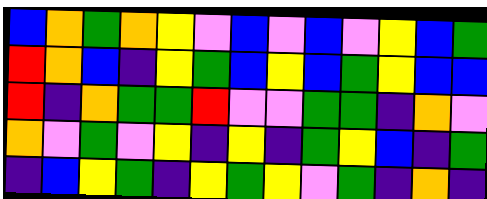[["blue", "orange", "green", "orange", "yellow", "violet", "blue", "violet", "blue", "violet", "yellow", "blue", "green"], ["red", "orange", "blue", "indigo", "yellow", "green", "blue", "yellow", "blue", "green", "yellow", "blue", "blue"], ["red", "indigo", "orange", "green", "green", "red", "violet", "violet", "green", "green", "indigo", "orange", "violet"], ["orange", "violet", "green", "violet", "yellow", "indigo", "yellow", "indigo", "green", "yellow", "blue", "indigo", "green"], ["indigo", "blue", "yellow", "green", "indigo", "yellow", "green", "yellow", "violet", "green", "indigo", "orange", "indigo"]]